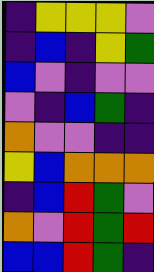[["indigo", "yellow", "yellow", "yellow", "violet"], ["indigo", "blue", "indigo", "yellow", "green"], ["blue", "violet", "indigo", "violet", "violet"], ["violet", "indigo", "blue", "green", "indigo"], ["orange", "violet", "violet", "indigo", "indigo"], ["yellow", "blue", "orange", "orange", "orange"], ["indigo", "blue", "red", "green", "violet"], ["orange", "violet", "red", "green", "red"], ["blue", "blue", "red", "green", "indigo"]]